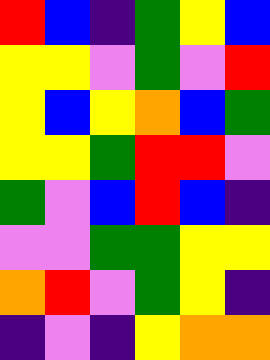[["red", "blue", "indigo", "green", "yellow", "blue"], ["yellow", "yellow", "violet", "green", "violet", "red"], ["yellow", "blue", "yellow", "orange", "blue", "green"], ["yellow", "yellow", "green", "red", "red", "violet"], ["green", "violet", "blue", "red", "blue", "indigo"], ["violet", "violet", "green", "green", "yellow", "yellow"], ["orange", "red", "violet", "green", "yellow", "indigo"], ["indigo", "violet", "indigo", "yellow", "orange", "orange"]]